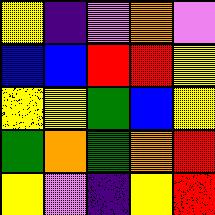[["yellow", "indigo", "violet", "orange", "violet"], ["blue", "blue", "red", "red", "yellow"], ["yellow", "yellow", "green", "blue", "yellow"], ["green", "orange", "green", "orange", "red"], ["yellow", "violet", "indigo", "yellow", "red"]]